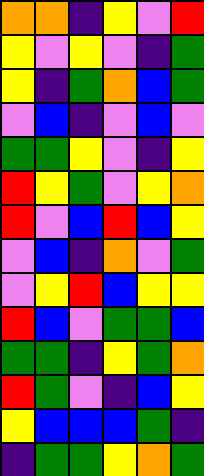[["orange", "orange", "indigo", "yellow", "violet", "red"], ["yellow", "violet", "yellow", "violet", "indigo", "green"], ["yellow", "indigo", "green", "orange", "blue", "green"], ["violet", "blue", "indigo", "violet", "blue", "violet"], ["green", "green", "yellow", "violet", "indigo", "yellow"], ["red", "yellow", "green", "violet", "yellow", "orange"], ["red", "violet", "blue", "red", "blue", "yellow"], ["violet", "blue", "indigo", "orange", "violet", "green"], ["violet", "yellow", "red", "blue", "yellow", "yellow"], ["red", "blue", "violet", "green", "green", "blue"], ["green", "green", "indigo", "yellow", "green", "orange"], ["red", "green", "violet", "indigo", "blue", "yellow"], ["yellow", "blue", "blue", "blue", "green", "indigo"], ["indigo", "green", "green", "yellow", "orange", "green"]]